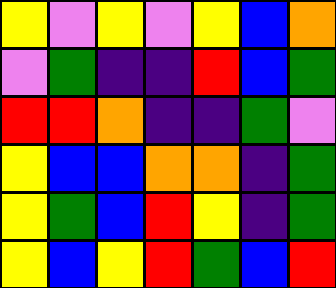[["yellow", "violet", "yellow", "violet", "yellow", "blue", "orange"], ["violet", "green", "indigo", "indigo", "red", "blue", "green"], ["red", "red", "orange", "indigo", "indigo", "green", "violet"], ["yellow", "blue", "blue", "orange", "orange", "indigo", "green"], ["yellow", "green", "blue", "red", "yellow", "indigo", "green"], ["yellow", "blue", "yellow", "red", "green", "blue", "red"]]